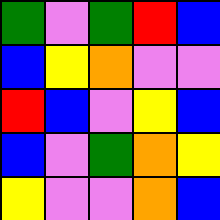[["green", "violet", "green", "red", "blue"], ["blue", "yellow", "orange", "violet", "violet"], ["red", "blue", "violet", "yellow", "blue"], ["blue", "violet", "green", "orange", "yellow"], ["yellow", "violet", "violet", "orange", "blue"]]